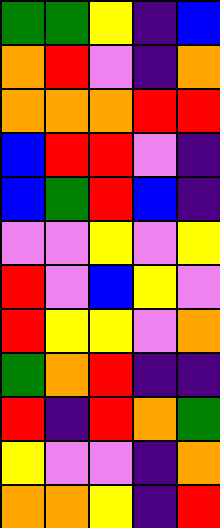[["green", "green", "yellow", "indigo", "blue"], ["orange", "red", "violet", "indigo", "orange"], ["orange", "orange", "orange", "red", "red"], ["blue", "red", "red", "violet", "indigo"], ["blue", "green", "red", "blue", "indigo"], ["violet", "violet", "yellow", "violet", "yellow"], ["red", "violet", "blue", "yellow", "violet"], ["red", "yellow", "yellow", "violet", "orange"], ["green", "orange", "red", "indigo", "indigo"], ["red", "indigo", "red", "orange", "green"], ["yellow", "violet", "violet", "indigo", "orange"], ["orange", "orange", "yellow", "indigo", "red"]]